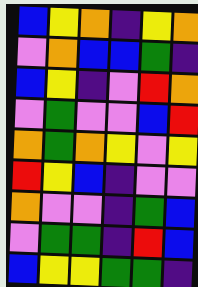[["blue", "yellow", "orange", "indigo", "yellow", "orange"], ["violet", "orange", "blue", "blue", "green", "indigo"], ["blue", "yellow", "indigo", "violet", "red", "orange"], ["violet", "green", "violet", "violet", "blue", "red"], ["orange", "green", "orange", "yellow", "violet", "yellow"], ["red", "yellow", "blue", "indigo", "violet", "violet"], ["orange", "violet", "violet", "indigo", "green", "blue"], ["violet", "green", "green", "indigo", "red", "blue"], ["blue", "yellow", "yellow", "green", "green", "indigo"]]